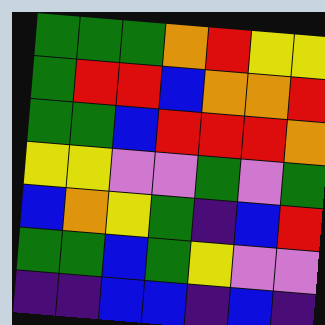[["green", "green", "green", "orange", "red", "yellow", "yellow"], ["green", "red", "red", "blue", "orange", "orange", "red"], ["green", "green", "blue", "red", "red", "red", "orange"], ["yellow", "yellow", "violet", "violet", "green", "violet", "green"], ["blue", "orange", "yellow", "green", "indigo", "blue", "red"], ["green", "green", "blue", "green", "yellow", "violet", "violet"], ["indigo", "indigo", "blue", "blue", "indigo", "blue", "indigo"]]